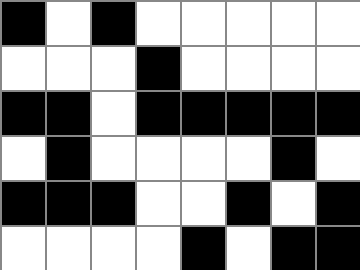[["black", "white", "black", "white", "white", "white", "white", "white"], ["white", "white", "white", "black", "white", "white", "white", "white"], ["black", "black", "white", "black", "black", "black", "black", "black"], ["white", "black", "white", "white", "white", "white", "black", "white"], ["black", "black", "black", "white", "white", "black", "white", "black"], ["white", "white", "white", "white", "black", "white", "black", "black"]]